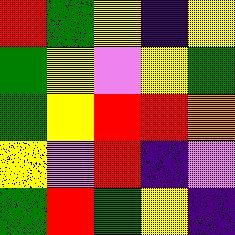[["red", "green", "yellow", "indigo", "yellow"], ["green", "yellow", "violet", "yellow", "green"], ["green", "yellow", "red", "red", "orange"], ["yellow", "violet", "red", "indigo", "violet"], ["green", "red", "green", "yellow", "indigo"]]